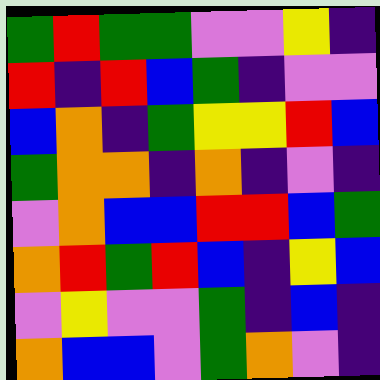[["green", "red", "green", "green", "violet", "violet", "yellow", "indigo"], ["red", "indigo", "red", "blue", "green", "indigo", "violet", "violet"], ["blue", "orange", "indigo", "green", "yellow", "yellow", "red", "blue"], ["green", "orange", "orange", "indigo", "orange", "indigo", "violet", "indigo"], ["violet", "orange", "blue", "blue", "red", "red", "blue", "green"], ["orange", "red", "green", "red", "blue", "indigo", "yellow", "blue"], ["violet", "yellow", "violet", "violet", "green", "indigo", "blue", "indigo"], ["orange", "blue", "blue", "violet", "green", "orange", "violet", "indigo"]]